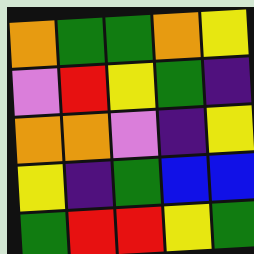[["orange", "green", "green", "orange", "yellow"], ["violet", "red", "yellow", "green", "indigo"], ["orange", "orange", "violet", "indigo", "yellow"], ["yellow", "indigo", "green", "blue", "blue"], ["green", "red", "red", "yellow", "green"]]